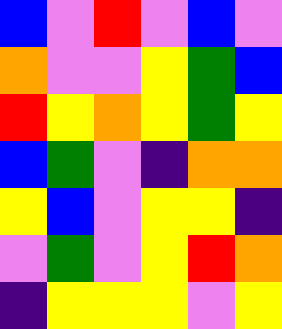[["blue", "violet", "red", "violet", "blue", "violet"], ["orange", "violet", "violet", "yellow", "green", "blue"], ["red", "yellow", "orange", "yellow", "green", "yellow"], ["blue", "green", "violet", "indigo", "orange", "orange"], ["yellow", "blue", "violet", "yellow", "yellow", "indigo"], ["violet", "green", "violet", "yellow", "red", "orange"], ["indigo", "yellow", "yellow", "yellow", "violet", "yellow"]]